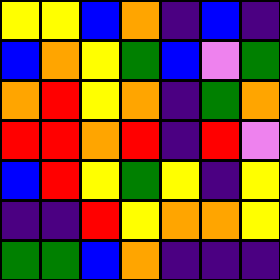[["yellow", "yellow", "blue", "orange", "indigo", "blue", "indigo"], ["blue", "orange", "yellow", "green", "blue", "violet", "green"], ["orange", "red", "yellow", "orange", "indigo", "green", "orange"], ["red", "red", "orange", "red", "indigo", "red", "violet"], ["blue", "red", "yellow", "green", "yellow", "indigo", "yellow"], ["indigo", "indigo", "red", "yellow", "orange", "orange", "yellow"], ["green", "green", "blue", "orange", "indigo", "indigo", "indigo"]]